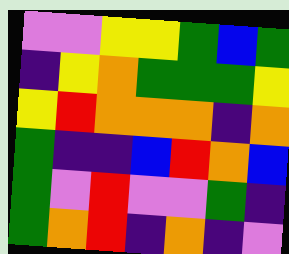[["violet", "violet", "yellow", "yellow", "green", "blue", "green"], ["indigo", "yellow", "orange", "green", "green", "green", "yellow"], ["yellow", "red", "orange", "orange", "orange", "indigo", "orange"], ["green", "indigo", "indigo", "blue", "red", "orange", "blue"], ["green", "violet", "red", "violet", "violet", "green", "indigo"], ["green", "orange", "red", "indigo", "orange", "indigo", "violet"]]